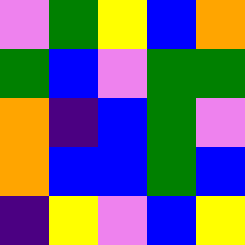[["violet", "green", "yellow", "blue", "orange"], ["green", "blue", "violet", "green", "green"], ["orange", "indigo", "blue", "green", "violet"], ["orange", "blue", "blue", "green", "blue"], ["indigo", "yellow", "violet", "blue", "yellow"]]